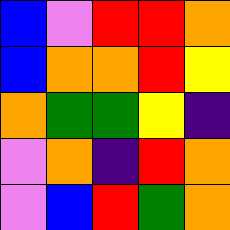[["blue", "violet", "red", "red", "orange"], ["blue", "orange", "orange", "red", "yellow"], ["orange", "green", "green", "yellow", "indigo"], ["violet", "orange", "indigo", "red", "orange"], ["violet", "blue", "red", "green", "orange"]]